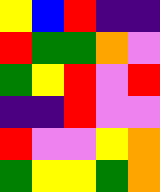[["yellow", "blue", "red", "indigo", "indigo"], ["red", "green", "green", "orange", "violet"], ["green", "yellow", "red", "violet", "red"], ["indigo", "indigo", "red", "violet", "violet"], ["red", "violet", "violet", "yellow", "orange"], ["green", "yellow", "yellow", "green", "orange"]]